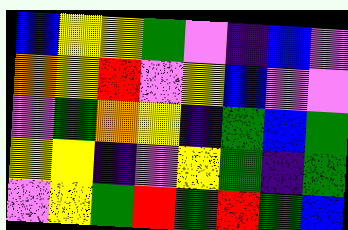[["blue", "yellow", "yellow", "green", "violet", "indigo", "blue", "violet"], ["orange", "yellow", "red", "violet", "yellow", "blue", "violet", "violet"], ["violet", "green", "orange", "yellow", "indigo", "green", "blue", "green"], ["yellow", "yellow", "indigo", "violet", "yellow", "green", "indigo", "green"], ["violet", "yellow", "green", "red", "green", "red", "green", "blue"]]